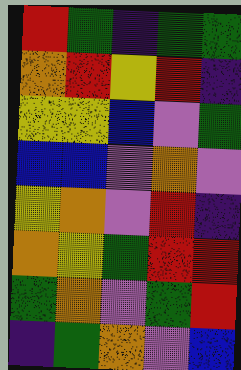[["red", "green", "indigo", "green", "green"], ["orange", "red", "yellow", "red", "indigo"], ["yellow", "yellow", "blue", "violet", "green"], ["blue", "blue", "violet", "orange", "violet"], ["yellow", "orange", "violet", "red", "indigo"], ["orange", "yellow", "green", "red", "red"], ["green", "orange", "violet", "green", "red"], ["indigo", "green", "orange", "violet", "blue"]]